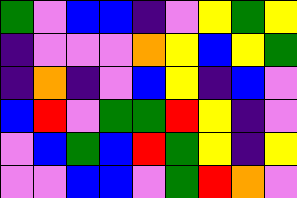[["green", "violet", "blue", "blue", "indigo", "violet", "yellow", "green", "yellow"], ["indigo", "violet", "violet", "violet", "orange", "yellow", "blue", "yellow", "green"], ["indigo", "orange", "indigo", "violet", "blue", "yellow", "indigo", "blue", "violet"], ["blue", "red", "violet", "green", "green", "red", "yellow", "indigo", "violet"], ["violet", "blue", "green", "blue", "red", "green", "yellow", "indigo", "yellow"], ["violet", "violet", "blue", "blue", "violet", "green", "red", "orange", "violet"]]